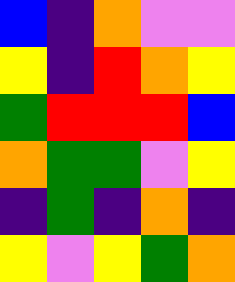[["blue", "indigo", "orange", "violet", "violet"], ["yellow", "indigo", "red", "orange", "yellow"], ["green", "red", "red", "red", "blue"], ["orange", "green", "green", "violet", "yellow"], ["indigo", "green", "indigo", "orange", "indigo"], ["yellow", "violet", "yellow", "green", "orange"]]